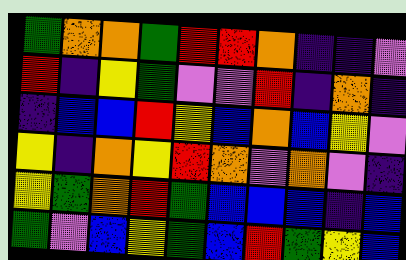[["green", "orange", "orange", "green", "red", "red", "orange", "indigo", "indigo", "violet"], ["red", "indigo", "yellow", "green", "violet", "violet", "red", "indigo", "orange", "indigo"], ["indigo", "blue", "blue", "red", "yellow", "blue", "orange", "blue", "yellow", "violet"], ["yellow", "indigo", "orange", "yellow", "red", "orange", "violet", "orange", "violet", "indigo"], ["yellow", "green", "orange", "red", "green", "blue", "blue", "blue", "indigo", "blue"], ["green", "violet", "blue", "yellow", "green", "blue", "red", "green", "yellow", "blue"]]